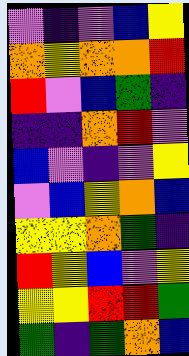[["violet", "indigo", "violet", "blue", "yellow"], ["orange", "yellow", "orange", "orange", "red"], ["red", "violet", "blue", "green", "indigo"], ["indigo", "indigo", "orange", "red", "violet"], ["blue", "violet", "indigo", "violet", "yellow"], ["violet", "blue", "yellow", "orange", "blue"], ["yellow", "yellow", "orange", "green", "indigo"], ["red", "yellow", "blue", "violet", "yellow"], ["yellow", "yellow", "red", "red", "green"], ["green", "indigo", "green", "orange", "blue"]]